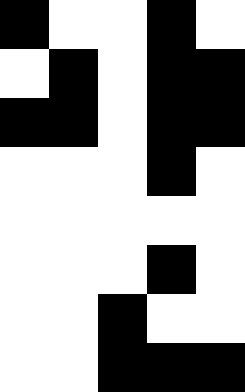[["black", "white", "white", "black", "white"], ["white", "black", "white", "black", "black"], ["black", "black", "white", "black", "black"], ["white", "white", "white", "black", "white"], ["white", "white", "white", "white", "white"], ["white", "white", "white", "black", "white"], ["white", "white", "black", "white", "white"], ["white", "white", "black", "black", "black"]]